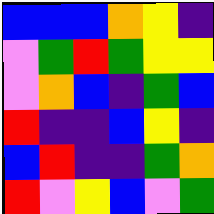[["blue", "blue", "blue", "orange", "yellow", "indigo"], ["violet", "green", "red", "green", "yellow", "yellow"], ["violet", "orange", "blue", "indigo", "green", "blue"], ["red", "indigo", "indigo", "blue", "yellow", "indigo"], ["blue", "red", "indigo", "indigo", "green", "orange"], ["red", "violet", "yellow", "blue", "violet", "green"]]